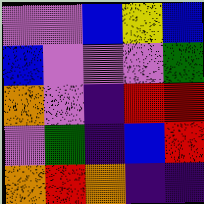[["violet", "violet", "blue", "yellow", "blue"], ["blue", "violet", "violet", "violet", "green"], ["orange", "violet", "indigo", "red", "red"], ["violet", "green", "indigo", "blue", "red"], ["orange", "red", "orange", "indigo", "indigo"]]